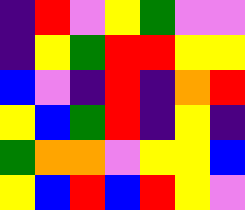[["indigo", "red", "violet", "yellow", "green", "violet", "violet"], ["indigo", "yellow", "green", "red", "red", "yellow", "yellow"], ["blue", "violet", "indigo", "red", "indigo", "orange", "red"], ["yellow", "blue", "green", "red", "indigo", "yellow", "indigo"], ["green", "orange", "orange", "violet", "yellow", "yellow", "blue"], ["yellow", "blue", "red", "blue", "red", "yellow", "violet"]]